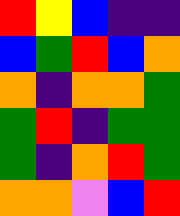[["red", "yellow", "blue", "indigo", "indigo"], ["blue", "green", "red", "blue", "orange"], ["orange", "indigo", "orange", "orange", "green"], ["green", "red", "indigo", "green", "green"], ["green", "indigo", "orange", "red", "green"], ["orange", "orange", "violet", "blue", "red"]]